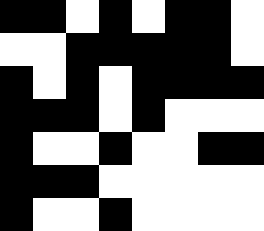[["black", "black", "white", "black", "white", "black", "black", "white"], ["white", "white", "black", "black", "black", "black", "black", "white"], ["black", "white", "black", "white", "black", "black", "black", "black"], ["black", "black", "black", "white", "black", "white", "white", "white"], ["black", "white", "white", "black", "white", "white", "black", "black"], ["black", "black", "black", "white", "white", "white", "white", "white"], ["black", "white", "white", "black", "white", "white", "white", "white"]]